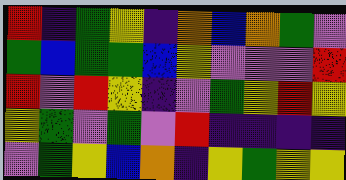[["red", "indigo", "green", "yellow", "indigo", "orange", "blue", "orange", "green", "violet"], ["green", "blue", "green", "green", "blue", "yellow", "violet", "violet", "violet", "red"], ["red", "violet", "red", "yellow", "indigo", "violet", "green", "yellow", "red", "yellow"], ["yellow", "green", "violet", "green", "violet", "red", "indigo", "indigo", "indigo", "indigo"], ["violet", "green", "yellow", "blue", "orange", "indigo", "yellow", "green", "yellow", "yellow"]]